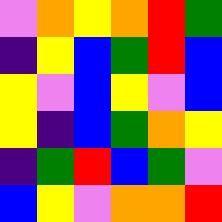[["violet", "orange", "yellow", "orange", "red", "green"], ["indigo", "yellow", "blue", "green", "red", "blue"], ["yellow", "violet", "blue", "yellow", "violet", "blue"], ["yellow", "indigo", "blue", "green", "orange", "yellow"], ["indigo", "green", "red", "blue", "green", "violet"], ["blue", "yellow", "violet", "orange", "orange", "red"]]